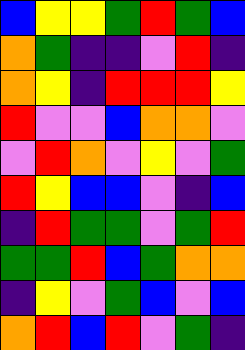[["blue", "yellow", "yellow", "green", "red", "green", "blue"], ["orange", "green", "indigo", "indigo", "violet", "red", "indigo"], ["orange", "yellow", "indigo", "red", "red", "red", "yellow"], ["red", "violet", "violet", "blue", "orange", "orange", "violet"], ["violet", "red", "orange", "violet", "yellow", "violet", "green"], ["red", "yellow", "blue", "blue", "violet", "indigo", "blue"], ["indigo", "red", "green", "green", "violet", "green", "red"], ["green", "green", "red", "blue", "green", "orange", "orange"], ["indigo", "yellow", "violet", "green", "blue", "violet", "blue"], ["orange", "red", "blue", "red", "violet", "green", "indigo"]]